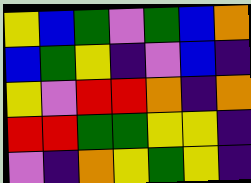[["yellow", "blue", "green", "violet", "green", "blue", "orange"], ["blue", "green", "yellow", "indigo", "violet", "blue", "indigo"], ["yellow", "violet", "red", "red", "orange", "indigo", "orange"], ["red", "red", "green", "green", "yellow", "yellow", "indigo"], ["violet", "indigo", "orange", "yellow", "green", "yellow", "indigo"]]